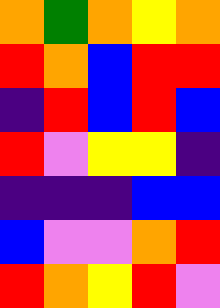[["orange", "green", "orange", "yellow", "orange"], ["red", "orange", "blue", "red", "red"], ["indigo", "red", "blue", "red", "blue"], ["red", "violet", "yellow", "yellow", "indigo"], ["indigo", "indigo", "indigo", "blue", "blue"], ["blue", "violet", "violet", "orange", "red"], ["red", "orange", "yellow", "red", "violet"]]